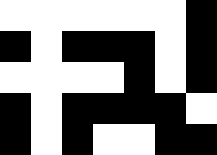[["white", "white", "white", "white", "white", "white", "black"], ["black", "white", "black", "black", "black", "white", "black"], ["white", "white", "white", "white", "black", "white", "black"], ["black", "white", "black", "black", "black", "black", "white"], ["black", "white", "black", "white", "white", "black", "black"]]